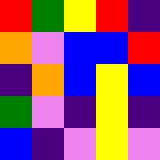[["red", "green", "yellow", "red", "indigo"], ["orange", "violet", "blue", "blue", "red"], ["indigo", "orange", "blue", "yellow", "blue"], ["green", "violet", "indigo", "yellow", "indigo"], ["blue", "indigo", "violet", "yellow", "violet"]]